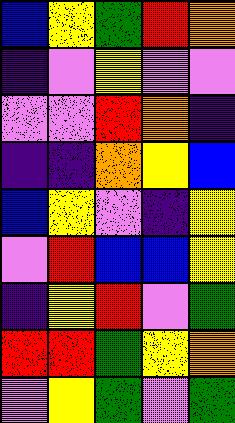[["blue", "yellow", "green", "red", "orange"], ["indigo", "violet", "yellow", "violet", "violet"], ["violet", "violet", "red", "orange", "indigo"], ["indigo", "indigo", "orange", "yellow", "blue"], ["blue", "yellow", "violet", "indigo", "yellow"], ["violet", "red", "blue", "blue", "yellow"], ["indigo", "yellow", "red", "violet", "green"], ["red", "red", "green", "yellow", "orange"], ["violet", "yellow", "green", "violet", "green"]]